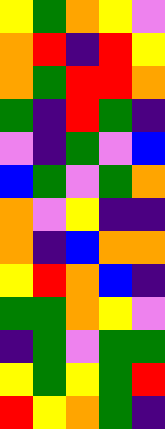[["yellow", "green", "orange", "yellow", "violet"], ["orange", "red", "indigo", "red", "yellow"], ["orange", "green", "red", "red", "orange"], ["green", "indigo", "red", "green", "indigo"], ["violet", "indigo", "green", "violet", "blue"], ["blue", "green", "violet", "green", "orange"], ["orange", "violet", "yellow", "indigo", "indigo"], ["orange", "indigo", "blue", "orange", "orange"], ["yellow", "red", "orange", "blue", "indigo"], ["green", "green", "orange", "yellow", "violet"], ["indigo", "green", "violet", "green", "green"], ["yellow", "green", "yellow", "green", "red"], ["red", "yellow", "orange", "green", "indigo"]]